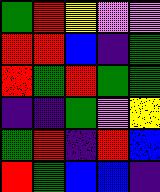[["green", "red", "yellow", "violet", "violet"], ["red", "red", "blue", "indigo", "green"], ["red", "green", "red", "green", "green"], ["indigo", "indigo", "green", "violet", "yellow"], ["green", "red", "indigo", "red", "blue"], ["red", "green", "blue", "blue", "indigo"]]